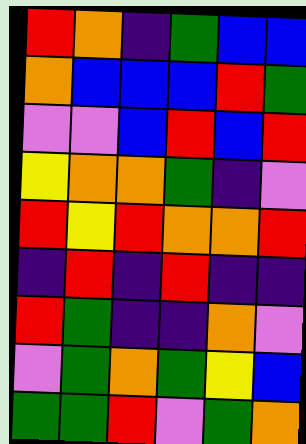[["red", "orange", "indigo", "green", "blue", "blue"], ["orange", "blue", "blue", "blue", "red", "green"], ["violet", "violet", "blue", "red", "blue", "red"], ["yellow", "orange", "orange", "green", "indigo", "violet"], ["red", "yellow", "red", "orange", "orange", "red"], ["indigo", "red", "indigo", "red", "indigo", "indigo"], ["red", "green", "indigo", "indigo", "orange", "violet"], ["violet", "green", "orange", "green", "yellow", "blue"], ["green", "green", "red", "violet", "green", "orange"]]